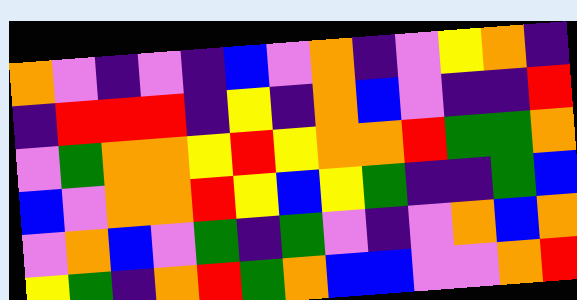[["orange", "violet", "indigo", "violet", "indigo", "blue", "violet", "orange", "indigo", "violet", "yellow", "orange", "indigo"], ["indigo", "red", "red", "red", "indigo", "yellow", "indigo", "orange", "blue", "violet", "indigo", "indigo", "red"], ["violet", "green", "orange", "orange", "yellow", "red", "yellow", "orange", "orange", "red", "green", "green", "orange"], ["blue", "violet", "orange", "orange", "red", "yellow", "blue", "yellow", "green", "indigo", "indigo", "green", "blue"], ["violet", "orange", "blue", "violet", "green", "indigo", "green", "violet", "indigo", "violet", "orange", "blue", "orange"], ["yellow", "green", "indigo", "orange", "red", "green", "orange", "blue", "blue", "violet", "violet", "orange", "red"]]